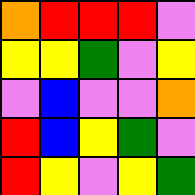[["orange", "red", "red", "red", "violet"], ["yellow", "yellow", "green", "violet", "yellow"], ["violet", "blue", "violet", "violet", "orange"], ["red", "blue", "yellow", "green", "violet"], ["red", "yellow", "violet", "yellow", "green"]]